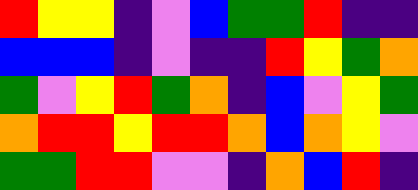[["red", "yellow", "yellow", "indigo", "violet", "blue", "green", "green", "red", "indigo", "indigo"], ["blue", "blue", "blue", "indigo", "violet", "indigo", "indigo", "red", "yellow", "green", "orange"], ["green", "violet", "yellow", "red", "green", "orange", "indigo", "blue", "violet", "yellow", "green"], ["orange", "red", "red", "yellow", "red", "red", "orange", "blue", "orange", "yellow", "violet"], ["green", "green", "red", "red", "violet", "violet", "indigo", "orange", "blue", "red", "indigo"]]